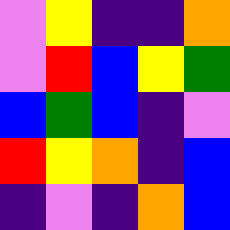[["violet", "yellow", "indigo", "indigo", "orange"], ["violet", "red", "blue", "yellow", "green"], ["blue", "green", "blue", "indigo", "violet"], ["red", "yellow", "orange", "indigo", "blue"], ["indigo", "violet", "indigo", "orange", "blue"]]